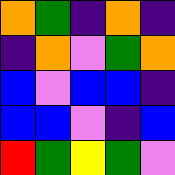[["orange", "green", "indigo", "orange", "indigo"], ["indigo", "orange", "violet", "green", "orange"], ["blue", "violet", "blue", "blue", "indigo"], ["blue", "blue", "violet", "indigo", "blue"], ["red", "green", "yellow", "green", "violet"]]